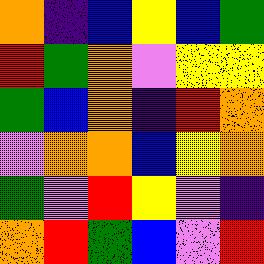[["orange", "indigo", "blue", "yellow", "blue", "green"], ["red", "green", "orange", "violet", "yellow", "yellow"], ["green", "blue", "orange", "indigo", "red", "orange"], ["violet", "orange", "orange", "blue", "yellow", "orange"], ["green", "violet", "red", "yellow", "violet", "indigo"], ["orange", "red", "green", "blue", "violet", "red"]]